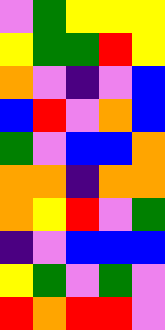[["violet", "green", "yellow", "yellow", "yellow"], ["yellow", "green", "green", "red", "yellow"], ["orange", "violet", "indigo", "violet", "blue"], ["blue", "red", "violet", "orange", "blue"], ["green", "violet", "blue", "blue", "orange"], ["orange", "orange", "indigo", "orange", "orange"], ["orange", "yellow", "red", "violet", "green"], ["indigo", "violet", "blue", "blue", "blue"], ["yellow", "green", "violet", "green", "violet"], ["red", "orange", "red", "red", "violet"]]